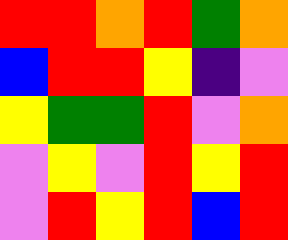[["red", "red", "orange", "red", "green", "orange"], ["blue", "red", "red", "yellow", "indigo", "violet"], ["yellow", "green", "green", "red", "violet", "orange"], ["violet", "yellow", "violet", "red", "yellow", "red"], ["violet", "red", "yellow", "red", "blue", "red"]]